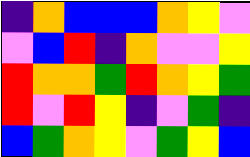[["indigo", "orange", "blue", "blue", "blue", "orange", "yellow", "violet"], ["violet", "blue", "red", "indigo", "orange", "violet", "violet", "yellow"], ["red", "orange", "orange", "green", "red", "orange", "yellow", "green"], ["red", "violet", "red", "yellow", "indigo", "violet", "green", "indigo"], ["blue", "green", "orange", "yellow", "violet", "green", "yellow", "blue"]]